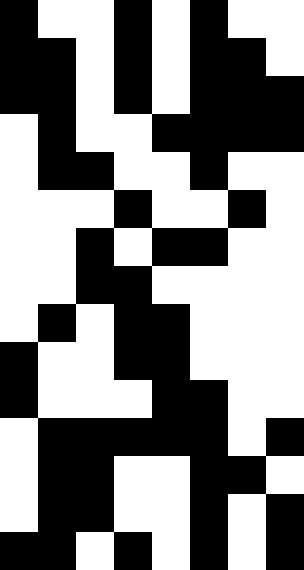[["black", "white", "white", "black", "white", "black", "white", "white"], ["black", "black", "white", "black", "white", "black", "black", "white"], ["black", "black", "white", "black", "white", "black", "black", "black"], ["white", "black", "white", "white", "black", "black", "black", "black"], ["white", "black", "black", "white", "white", "black", "white", "white"], ["white", "white", "white", "black", "white", "white", "black", "white"], ["white", "white", "black", "white", "black", "black", "white", "white"], ["white", "white", "black", "black", "white", "white", "white", "white"], ["white", "black", "white", "black", "black", "white", "white", "white"], ["black", "white", "white", "black", "black", "white", "white", "white"], ["black", "white", "white", "white", "black", "black", "white", "white"], ["white", "black", "black", "black", "black", "black", "white", "black"], ["white", "black", "black", "white", "white", "black", "black", "white"], ["white", "black", "black", "white", "white", "black", "white", "black"], ["black", "black", "white", "black", "white", "black", "white", "black"]]